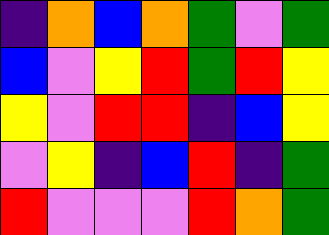[["indigo", "orange", "blue", "orange", "green", "violet", "green"], ["blue", "violet", "yellow", "red", "green", "red", "yellow"], ["yellow", "violet", "red", "red", "indigo", "blue", "yellow"], ["violet", "yellow", "indigo", "blue", "red", "indigo", "green"], ["red", "violet", "violet", "violet", "red", "orange", "green"]]